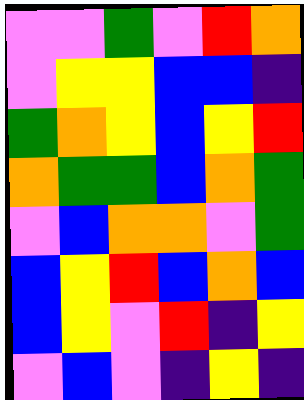[["violet", "violet", "green", "violet", "red", "orange"], ["violet", "yellow", "yellow", "blue", "blue", "indigo"], ["green", "orange", "yellow", "blue", "yellow", "red"], ["orange", "green", "green", "blue", "orange", "green"], ["violet", "blue", "orange", "orange", "violet", "green"], ["blue", "yellow", "red", "blue", "orange", "blue"], ["blue", "yellow", "violet", "red", "indigo", "yellow"], ["violet", "blue", "violet", "indigo", "yellow", "indigo"]]